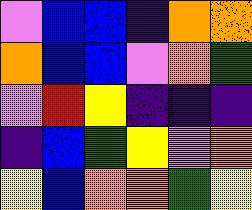[["violet", "blue", "blue", "indigo", "orange", "orange"], ["orange", "blue", "blue", "violet", "orange", "green"], ["violet", "red", "yellow", "indigo", "indigo", "indigo"], ["indigo", "blue", "green", "yellow", "violet", "orange"], ["yellow", "blue", "orange", "orange", "green", "yellow"]]